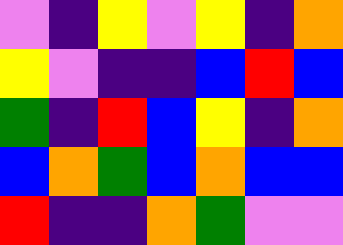[["violet", "indigo", "yellow", "violet", "yellow", "indigo", "orange"], ["yellow", "violet", "indigo", "indigo", "blue", "red", "blue"], ["green", "indigo", "red", "blue", "yellow", "indigo", "orange"], ["blue", "orange", "green", "blue", "orange", "blue", "blue"], ["red", "indigo", "indigo", "orange", "green", "violet", "violet"]]